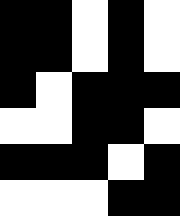[["black", "black", "white", "black", "white"], ["black", "black", "white", "black", "white"], ["black", "white", "black", "black", "black"], ["white", "white", "black", "black", "white"], ["black", "black", "black", "white", "black"], ["white", "white", "white", "black", "black"]]